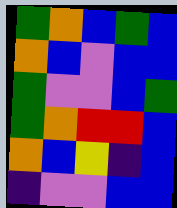[["green", "orange", "blue", "green", "blue"], ["orange", "blue", "violet", "blue", "blue"], ["green", "violet", "violet", "blue", "green"], ["green", "orange", "red", "red", "blue"], ["orange", "blue", "yellow", "indigo", "blue"], ["indigo", "violet", "violet", "blue", "blue"]]